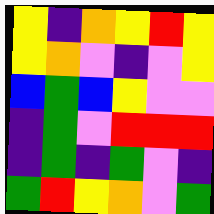[["yellow", "indigo", "orange", "yellow", "red", "yellow"], ["yellow", "orange", "violet", "indigo", "violet", "yellow"], ["blue", "green", "blue", "yellow", "violet", "violet"], ["indigo", "green", "violet", "red", "red", "red"], ["indigo", "green", "indigo", "green", "violet", "indigo"], ["green", "red", "yellow", "orange", "violet", "green"]]